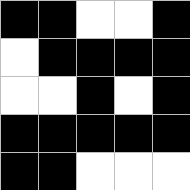[["black", "black", "white", "white", "black"], ["white", "black", "black", "black", "black"], ["white", "white", "black", "white", "black"], ["black", "black", "black", "black", "black"], ["black", "black", "white", "white", "white"]]